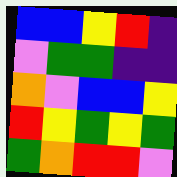[["blue", "blue", "yellow", "red", "indigo"], ["violet", "green", "green", "indigo", "indigo"], ["orange", "violet", "blue", "blue", "yellow"], ["red", "yellow", "green", "yellow", "green"], ["green", "orange", "red", "red", "violet"]]